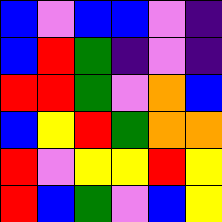[["blue", "violet", "blue", "blue", "violet", "indigo"], ["blue", "red", "green", "indigo", "violet", "indigo"], ["red", "red", "green", "violet", "orange", "blue"], ["blue", "yellow", "red", "green", "orange", "orange"], ["red", "violet", "yellow", "yellow", "red", "yellow"], ["red", "blue", "green", "violet", "blue", "yellow"]]